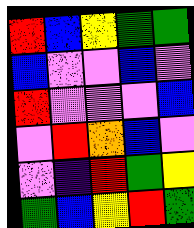[["red", "blue", "yellow", "green", "green"], ["blue", "violet", "violet", "blue", "violet"], ["red", "violet", "violet", "violet", "blue"], ["violet", "red", "orange", "blue", "violet"], ["violet", "indigo", "red", "green", "yellow"], ["green", "blue", "yellow", "red", "green"]]